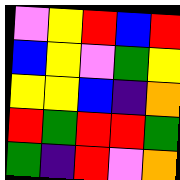[["violet", "yellow", "red", "blue", "red"], ["blue", "yellow", "violet", "green", "yellow"], ["yellow", "yellow", "blue", "indigo", "orange"], ["red", "green", "red", "red", "green"], ["green", "indigo", "red", "violet", "orange"]]